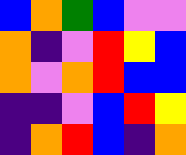[["blue", "orange", "green", "blue", "violet", "violet"], ["orange", "indigo", "violet", "red", "yellow", "blue"], ["orange", "violet", "orange", "red", "blue", "blue"], ["indigo", "indigo", "violet", "blue", "red", "yellow"], ["indigo", "orange", "red", "blue", "indigo", "orange"]]